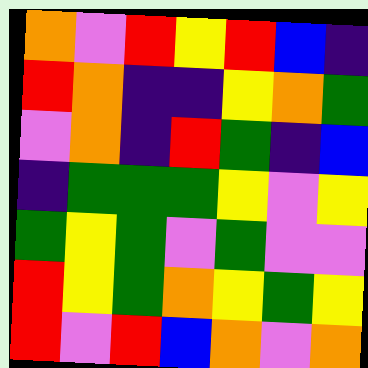[["orange", "violet", "red", "yellow", "red", "blue", "indigo"], ["red", "orange", "indigo", "indigo", "yellow", "orange", "green"], ["violet", "orange", "indigo", "red", "green", "indigo", "blue"], ["indigo", "green", "green", "green", "yellow", "violet", "yellow"], ["green", "yellow", "green", "violet", "green", "violet", "violet"], ["red", "yellow", "green", "orange", "yellow", "green", "yellow"], ["red", "violet", "red", "blue", "orange", "violet", "orange"]]